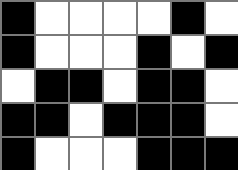[["black", "white", "white", "white", "white", "black", "white"], ["black", "white", "white", "white", "black", "white", "black"], ["white", "black", "black", "white", "black", "black", "white"], ["black", "black", "white", "black", "black", "black", "white"], ["black", "white", "white", "white", "black", "black", "black"]]